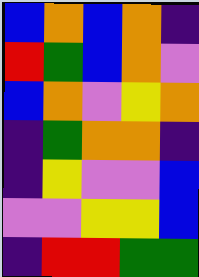[["blue", "orange", "blue", "orange", "indigo"], ["red", "green", "blue", "orange", "violet"], ["blue", "orange", "violet", "yellow", "orange"], ["indigo", "green", "orange", "orange", "indigo"], ["indigo", "yellow", "violet", "violet", "blue"], ["violet", "violet", "yellow", "yellow", "blue"], ["indigo", "red", "red", "green", "green"]]